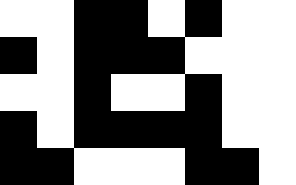[["white", "white", "black", "black", "white", "black", "white", "white"], ["black", "white", "black", "black", "black", "white", "white", "white"], ["white", "white", "black", "white", "white", "black", "white", "white"], ["black", "white", "black", "black", "black", "black", "white", "white"], ["black", "black", "white", "white", "white", "black", "black", "white"]]